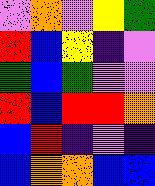[["violet", "orange", "violet", "yellow", "green"], ["red", "blue", "yellow", "indigo", "violet"], ["green", "blue", "green", "violet", "violet"], ["red", "blue", "red", "red", "orange"], ["blue", "red", "indigo", "violet", "indigo"], ["blue", "orange", "orange", "blue", "blue"]]